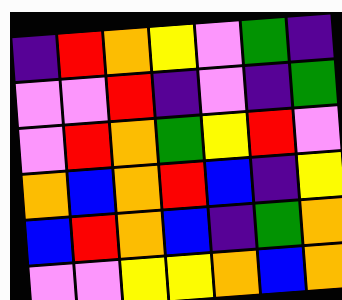[["indigo", "red", "orange", "yellow", "violet", "green", "indigo"], ["violet", "violet", "red", "indigo", "violet", "indigo", "green"], ["violet", "red", "orange", "green", "yellow", "red", "violet"], ["orange", "blue", "orange", "red", "blue", "indigo", "yellow"], ["blue", "red", "orange", "blue", "indigo", "green", "orange"], ["violet", "violet", "yellow", "yellow", "orange", "blue", "orange"]]